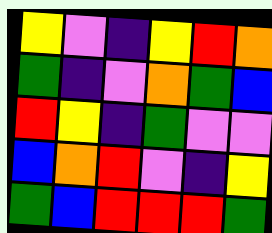[["yellow", "violet", "indigo", "yellow", "red", "orange"], ["green", "indigo", "violet", "orange", "green", "blue"], ["red", "yellow", "indigo", "green", "violet", "violet"], ["blue", "orange", "red", "violet", "indigo", "yellow"], ["green", "blue", "red", "red", "red", "green"]]